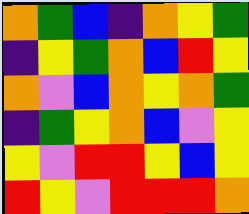[["orange", "green", "blue", "indigo", "orange", "yellow", "green"], ["indigo", "yellow", "green", "orange", "blue", "red", "yellow"], ["orange", "violet", "blue", "orange", "yellow", "orange", "green"], ["indigo", "green", "yellow", "orange", "blue", "violet", "yellow"], ["yellow", "violet", "red", "red", "yellow", "blue", "yellow"], ["red", "yellow", "violet", "red", "red", "red", "orange"]]